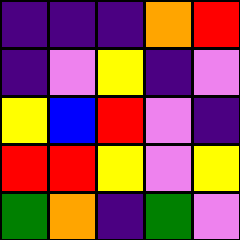[["indigo", "indigo", "indigo", "orange", "red"], ["indigo", "violet", "yellow", "indigo", "violet"], ["yellow", "blue", "red", "violet", "indigo"], ["red", "red", "yellow", "violet", "yellow"], ["green", "orange", "indigo", "green", "violet"]]